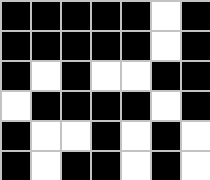[["black", "black", "black", "black", "black", "white", "black"], ["black", "black", "black", "black", "black", "white", "black"], ["black", "white", "black", "white", "white", "black", "black"], ["white", "black", "black", "black", "black", "white", "black"], ["black", "white", "white", "black", "white", "black", "white"], ["black", "white", "black", "black", "white", "black", "white"]]